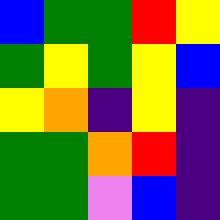[["blue", "green", "green", "red", "yellow"], ["green", "yellow", "green", "yellow", "blue"], ["yellow", "orange", "indigo", "yellow", "indigo"], ["green", "green", "orange", "red", "indigo"], ["green", "green", "violet", "blue", "indigo"]]